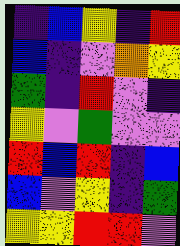[["indigo", "blue", "yellow", "indigo", "red"], ["blue", "indigo", "violet", "orange", "yellow"], ["green", "indigo", "red", "violet", "indigo"], ["yellow", "violet", "green", "violet", "violet"], ["red", "blue", "red", "indigo", "blue"], ["blue", "violet", "yellow", "indigo", "green"], ["yellow", "yellow", "red", "red", "violet"]]